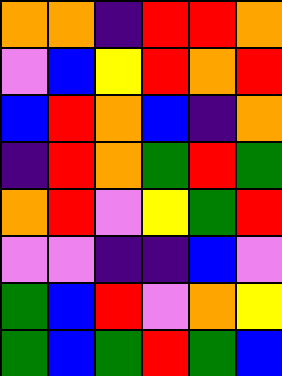[["orange", "orange", "indigo", "red", "red", "orange"], ["violet", "blue", "yellow", "red", "orange", "red"], ["blue", "red", "orange", "blue", "indigo", "orange"], ["indigo", "red", "orange", "green", "red", "green"], ["orange", "red", "violet", "yellow", "green", "red"], ["violet", "violet", "indigo", "indigo", "blue", "violet"], ["green", "blue", "red", "violet", "orange", "yellow"], ["green", "blue", "green", "red", "green", "blue"]]